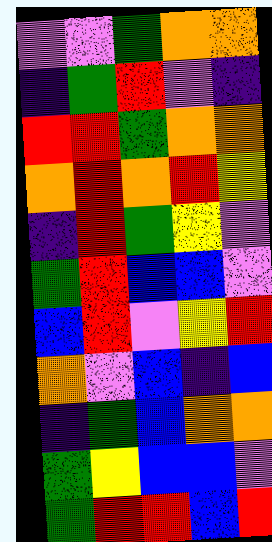[["violet", "violet", "green", "orange", "orange"], ["indigo", "green", "red", "violet", "indigo"], ["red", "red", "green", "orange", "orange"], ["orange", "red", "orange", "red", "yellow"], ["indigo", "red", "green", "yellow", "violet"], ["green", "red", "blue", "blue", "violet"], ["blue", "red", "violet", "yellow", "red"], ["orange", "violet", "blue", "indigo", "blue"], ["indigo", "green", "blue", "orange", "orange"], ["green", "yellow", "blue", "blue", "violet"], ["green", "red", "red", "blue", "red"]]